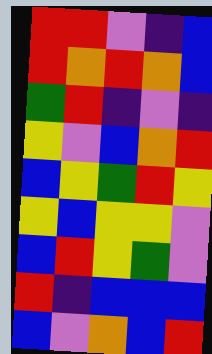[["red", "red", "violet", "indigo", "blue"], ["red", "orange", "red", "orange", "blue"], ["green", "red", "indigo", "violet", "indigo"], ["yellow", "violet", "blue", "orange", "red"], ["blue", "yellow", "green", "red", "yellow"], ["yellow", "blue", "yellow", "yellow", "violet"], ["blue", "red", "yellow", "green", "violet"], ["red", "indigo", "blue", "blue", "blue"], ["blue", "violet", "orange", "blue", "red"]]